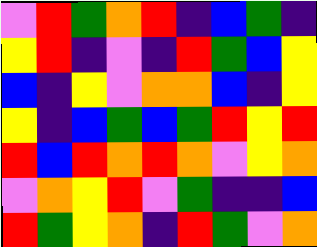[["violet", "red", "green", "orange", "red", "indigo", "blue", "green", "indigo"], ["yellow", "red", "indigo", "violet", "indigo", "red", "green", "blue", "yellow"], ["blue", "indigo", "yellow", "violet", "orange", "orange", "blue", "indigo", "yellow"], ["yellow", "indigo", "blue", "green", "blue", "green", "red", "yellow", "red"], ["red", "blue", "red", "orange", "red", "orange", "violet", "yellow", "orange"], ["violet", "orange", "yellow", "red", "violet", "green", "indigo", "indigo", "blue"], ["red", "green", "yellow", "orange", "indigo", "red", "green", "violet", "orange"]]